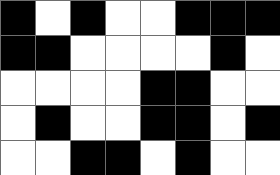[["black", "white", "black", "white", "white", "black", "black", "black"], ["black", "black", "white", "white", "white", "white", "black", "white"], ["white", "white", "white", "white", "black", "black", "white", "white"], ["white", "black", "white", "white", "black", "black", "white", "black"], ["white", "white", "black", "black", "white", "black", "white", "white"]]